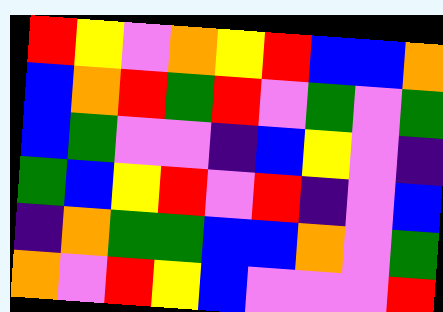[["red", "yellow", "violet", "orange", "yellow", "red", "blue", "blue", "orange"], ["blue", "orange", "red", "green", "red", "violet", "green", "violet", "green"], ["blue", "green", "violet", "violet", "indigo", "blue", "yellow", "violet", "indigo"], ["green", "blue", "yellow", "red", "violet", "red", "indigo", "violet", "blue"], ["indigo", "orange", "green", "green", "blue", "blue", "orange", "violet", "green"], ["orange", "violet", "red", "yellow", "blue", "violet", "violet", "violet", "red"]]